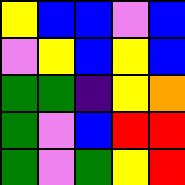[["yellow", "blue", "blue", "violet", "blue"], ["violet", "yellow", "blue", "yellow", "blue"], ["green", "green", "indigo", "yellow", "orange"], ["green", "violet", "blue", "red", "red"], ["green", "violet", "green", "yellow", "red"]]